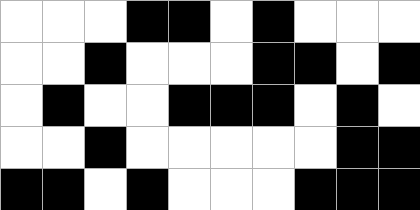[["white", "white", "white", "black", "black", "white", "black", "white", "white", "white"], ["white", "white", "black", "white", "white", "white", "black", "black", "white", "black"], ["white", "black", "white", "white", "black", "black", "black", "white", "black", "white"], ["white", "white", "black", "white", "white", "white", "white", "white", "black", "black"], ["black", "black", "white", "black", "white", "white", "white", "black", "black", "black"]]